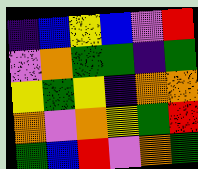[["indigo", "blue", "yellow", "blue", "violet", "red"], ["violet", "orange", "green", "green", "indigo", "green"], ["yellow", "green", "yellow", "indigo", "orange", "orange"], ["orange", "violet", "orange", "yellow", "green", "red"], ["green", "blue", "red", "violet", "orange", "green"]]